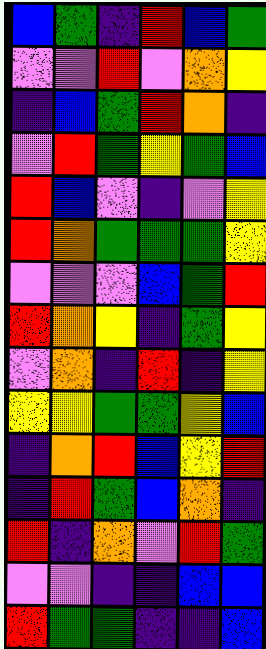[["blue", "green", "indigo", "red", "blue", "green"], ["violet", "violet", "red", "violet", "orange", "yellow"], ["indigo", "blue", "green", "red", "orange", "indigo"], ["violet", "red", "green", "yellow", "green", "blue"], ["red", "blue", "violet", "indigo", "violet", "yellow"], ["red", "orange", "green", "green", "green", "yellow"], ["violet", "violet", "violet", "blue", "green", "red"], ["red", "orange", "yellow", "indigo", "green", "yellow"], ["violet", "orange", "indigo", "red", "indigo", "yellow"], ["yellow", "yellow", "green", "green", "yellow", "blue"], ["indigo", "orange", "red", "blue", "yellow", "red"], ["indigo", "red", "green", "blue", "orange", "indigo"], ["red", "indigo", "orange", "violet", "red", "green"], ["violet", "violet", "indigo", "indigo", "blue", "blue"], ["red", "green", "green", "indigo", "indigo", "blue"]]